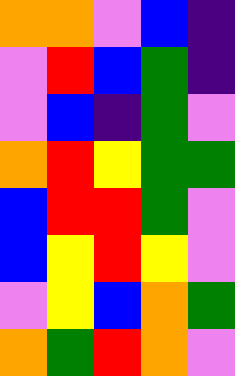[["orange", "orange", "violet", "blue", "indigo"], ["violet", "red", "blue", "green", "indigo"], ["violet", "blue", "indigo", "green", "violet"], ["orange", "red", "yellow", "green", "green"], ["blue", "red", "red", "green", "violet"], ["blue", "yellow", "red", "yellow", "violet"], ["violet", "yellow", "blue", "orange", "green"], ["orange", "green", "red", "orange", "violet"]]